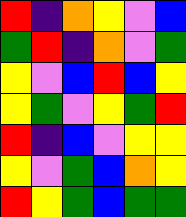[["red", "indigo", "orange", "yellow", "violet", "blue"], ["green", "red", "indigo", "orange", "violet", "green"], ["yellow", "violet", "blue", "red", "blue", "yellow"], ["yellow", "green", "violet", "yellow", "green", "red"], ["red", "indigo", "blue", "violet", "yellow", "yellow"], ["yellow", "violet", "green", "blue", "orange", "yellow"], ["red", "yellow", "green", "blue", "green", "green"]]